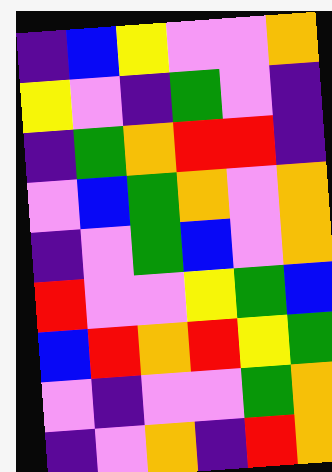[["indigo", "blue", "yellow", "violet", "violet", "orange"], ["yellow", "violet", "indigo", "green", "violet", "indigo"], ["indigo", "green", "orange", "red", "red", "indigo"], ["violet", "blue", "green", "orange", "violet", "orange"], ["indigo", "violet", "green", "blue", "violet", "orange"], ["red", "violet", "violet", "yellow", "green", "blue"], ["blue", "red", "orange", "red", "yellow", "green"], ["violet", "indigo", "violet", "violet", "green", "orange"], ["indigo", "violet", "orange", "indigo", "red", "orange"]]